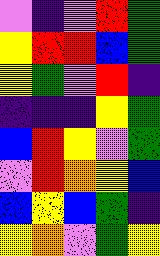[["violet", "indigo", "violet", "red", "green"], ["yellow", "red", "red", "blue", "green"], ["yellow", "green", "violet", "red", "indigo"], ["indigo", "indigo", "indigo", "yellow", "green"], ["blue", "red", "yellow", "violet", "green"], ["violet", "red", "orange", "yellow", "blue"], ["blue", "yellow", "blue", "green", "indigo"], ["yellow", "orange", "violet", "green", "yellow"]]